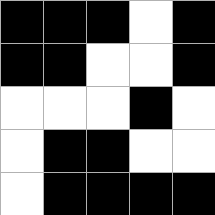[["black", "black", "black", "white", "black"], ["black", "black", "white", "white", "black"], ["white", "white", "white", "black", "white"], ["white", "black", "black", "white", "white"], ["white", "black", "black", "black", "black"]]